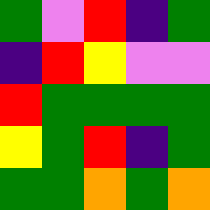[["green", "violet", "red", "indigo", "green"], ["indigo", "red", "yellow", "violet", "violet"], ["red", "green", "green", "green", "green"], ["yellow", "green", "red", "indigo", "green"], ["green", "green", "orange", "green", "orange"]]